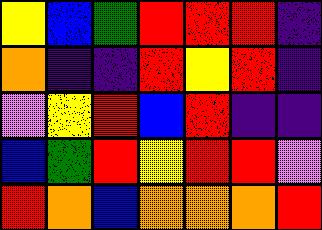[["yellow", "blue", "green", "red", "red", "red", "indigo"], ["orange", "indigo", "indigo", "red", "yellow", "red", "indigo"], ["violet", "yellow", "red", "blue", "red", "indigo", "indigo"], ["blue", "green", "red", "yellow", "red", "red", "violet"], ["red", "orange", "blue", "orange", "orange", "orange", "red"]]